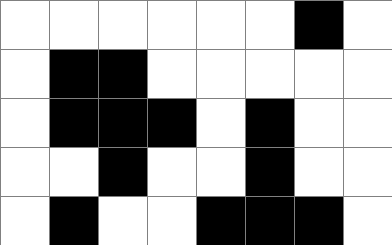[["white", "white", "white", "white", "white", "white", "black", "white"], ["white", "black", "black", "white", "white", "white", "white", "white"], ["white", "black", "black", "black", "white", "black", "white", "white"], ["white", "white", "black", "white", "white", "black", "white", "white"], ["white", "black", "white", "white", "black", "black", "black", "white"]]